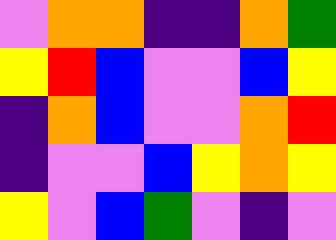[["violet", "orange", "orange", "indigo", "indigo", "orange", "green"], ["yellow", "red", "blue", "violet", "violet", "blue", "yellow"], ["indigo", "orange", "blue", "violet", "violet", "orange", "red"], ["indigo", "violet", "violet", "blue", "yellow", "orange", "yellow"], ["yellow", "violet", "blue", "green", "violet", "indigo", "violet"]]